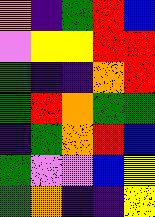[["orange", "indigo", "green", "red", "blue"], ["violet", "yellow", "yellow", "red", "red"], ["green", "indigo", "indigo", "orange", "red"], ["green", "red", "orange", "green", "green"], ["indigo", "green", "orange", "red", "blue"], ["green", "violet", "violet", "blue", "yellow"], ["green", "orange", "indigo", "indigo", "yellow"]]